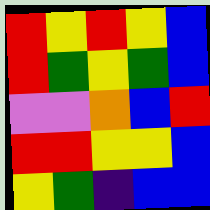[["red", "yellow", "red", "yellow", "blue"], ["red", "green", "yellow", "green", "blue"], ["violet", "violet", "orange", "blue", "red"], ["red", "red", "yellow", "yellow", "blue"], ["yellow", "green", "indigo", "blue", "blue"]]